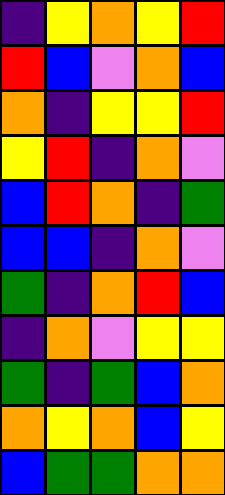[["indigo", "yellow", "orange", "yellow", "red"], ["red", "blue", "violet", "orange", "blue"], ["orange", "indigo", "yellow", "yellow", "red"], ["yellow", "red", "indigo", "orange", "violet"], ["blue", "red", "orange", "indigo", "green"], ["blue", "blue", "indigo", "orange", "violet"], ["green", "indigo", "orange", "red", "blue"], ["indigo", "orange", "violet", "yellow", "yellow"], ["green", "indigo", "green", "blue", "orange"], ["orange", "yellow", "orange", "blue", "yellow"], ["blue", "green", "green", "orange", "orange"]]